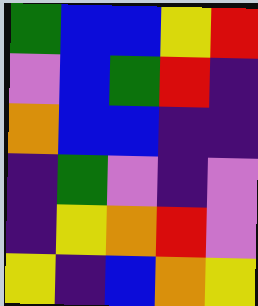[["green", "blue", "blue", "yellow", "red"], ["violet", "blue", "green", "red", "indigo"], ["orange", "blue", "blue", "indigo", "indigo"], ["indigo", "green", "violet", "indigo", "violet"], ["indigo", "yellow", "orange", "red", "violet"], ["yellow", "indigo", "blue", "orange", "yellow"]]